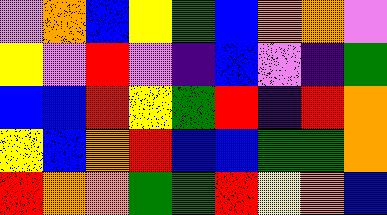[["violet", "orange", "blue", "yellow", "green", "blue", "orange", "orange", "violet"], ["yellow", "violet", "red", "violet", "indigo", "blue", "violet", "indigo", "green"], ["blue", "blue", "red", "yellow", "green", "red", "indigo", "red", "orange"], ["yellow", "blue", "orange", "red", "blue", "blue", "green", "green", "orange"], ["red", "orange", "orange", "green", "green", "red", "yellow", "orange", "blue"]]